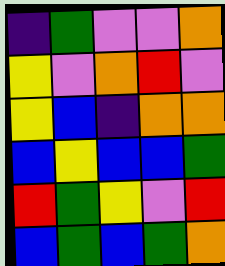[["indigo", "green", "violet", "violet", "orange"], ["yellow", "violet", "orange", "red", "violet"], ["yellow", "blue", "indigo", "orange", "orange"], ["blue", "yellow", "blue", "blue", "green"], ["red", "green", "yellow", "violet", "red"], ["blue", "green", "blue", "green", "orange"]]